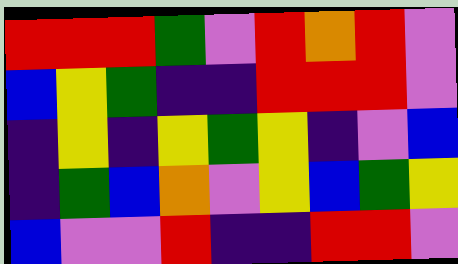[["red", "red", "red", "green", "violet", "red", "orange", "red", "violet"], ["blue", "yellow", "green", "indigo", "indigo", "red", "red", "red", "violet"], ["indigo", "yellow", "indigo", "yellow", "green", "yellow", "indigo", "violet", "blue"], ["indigo", "green", "blue", "orange", "violet", "yellow", "blue", "green", "yellow"], ["blue", "violet", "violet", "red", "indigo", "indigo", "red", "red", "violet"]]